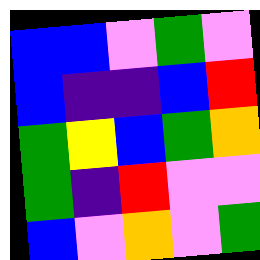[["blue", "blue", "violet", "green", "violet"], ["blue", "indigo", "indigo", "blue", "red"], ["green", "yellow", "blue", "green", "orange"], ["green", "indigo", "red", "violet", "violet"], ["blue", "violet", "orange", "violet", "green"]]